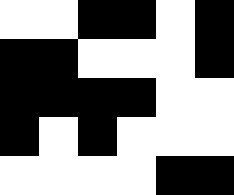[["white", "white", "black", "black", "white", "black"], ["black", "black", "white", "white", "white", "black"], ["black", "black", "black", "black", "white", "white"], ["black", "white", "black", "white", "white", "white"], ["white", "white", "white", "white", "black", "black"]]